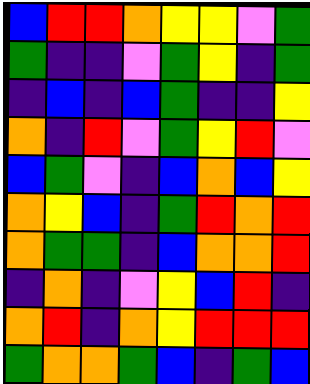[["blue", "red", "red", "orange", "yellow", "yellow", "violet", "green"], ["green", "indigo", "indigo", "violet", "green", "yellow", "indigo", "green"], ["indigo", "blue", "indigo", "blue", "green", "indigo", "indigo", "yellow"], ["orange", "indigo", "red", "violet", "green", "yellow", "red", "violet"], ["blue", "green", "violet", "indigo", "blue", "orange", "blue", "yellow"], ["orange", "yellow", "blue", "indigo", "green", "red", "orange", "red"], ["orange", "green", "green", "indigo", "blue", "orange", "orange", "red"], ["indigo", "orange", "indigo", "violet", "yellow", "blue", "red", "indigo"], ["orange", "red", "indigo", "orange", "yellow", "red", "red", "red"], ["green", "orange", "orange", "green", "blue", "indigo", "green", "blue"]]